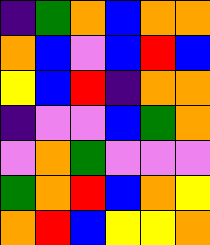[["indigo", "green", "orange", "blue", "orange", "orange"], ["orange", "blue", "violet", "blue", "red", "blue"], ["yellow", "blue", "red", "indigo", "orange", "orange"], ["indigo", "violet", "violet", "blue", "green", "orange"], ["violet", "orange", "green", "violet", "violet", "violet"], ["green", "orange", "red", "blue", "orange", "yellow"], ["orange", "red", "blue", "yellow", "yellow", "orange"]]